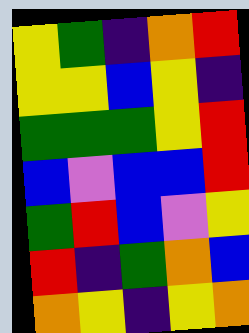[["yellow", "green", "indigo", "orange", "red"], ["yellow", "yellow", "blue", "yellow", "indigo"], ["green", "green", "green", "yellow", "red"], ["blue", "violet", "blue", "blue", "red"], ["green", "red", "blue", "violet", "yellow"], ["red", "indigo", "green", "orange", "blue"], ["orange", "yellow", "indigo", "yellow", "orange"]]